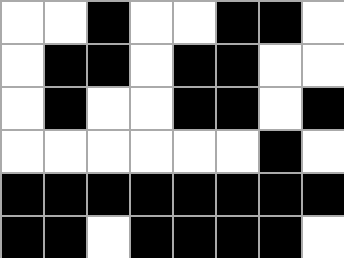[["white", "white", "black", "white", "white", "black", "black", "white"], ["white", "black", "black", "white", "black", "black", "white", "white"], ["white", "black", "white", "white", "black", "black", "white", "black"], ["white", "white", "white", "white", "white", "white", "black", "white"], ["black", "black", "black", "black", "black", "black", "black", "black"], ["black", "black", "white", "black", "black", "black", "black", "white"]]